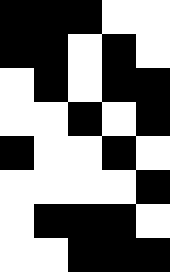[["black", "black", "black", "white", "white"], ["black", "black", "white", "black", "white"], ["white", "black", "white", "black", "black"], ["white", "white", "black", "white", "black"], ["black", "white", "white", "black", "white"], ["white", "white", "white", "white", "black"], ["white", "black", "black", "black", "white"], ["white", "white", "black", "black", "black"]]